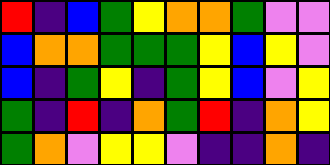[["red", "indigo", "blue", "green", "yellow", "orange", "orange", "green", "violet", "violet"], ["blue", "orange", "orange", "green", "green", "green", "yellow", "blue", "yellow", "violet"], ["blue", "indigo", "green", "yellow", "indigo", "green", "yellow", "blue", "violet", "yellow"], ["green", "indigo", "red", "indigo", "orange", "green", "red", "indigo", "orange", "yellow"], ["green", "orange", "violet", "yellow", "yellow", "violet", "indigo", "indigo", "orange", "indigo"]]